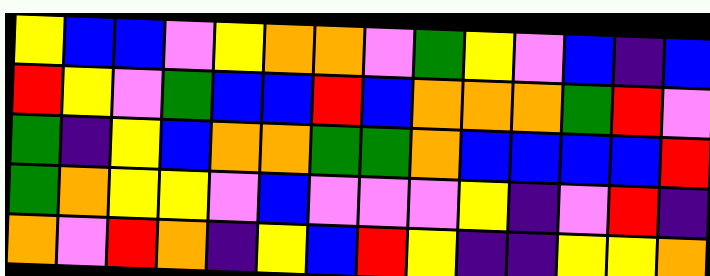[["yellow", "blue", "blue", "violet", "yellow", "orange", "orange", "violet", "green", "yellow", "violet", "blue", "indigo", "blue"], ["red", "yellow", "violet", "green", "blue", "blue", "red", "blue", "orange", "orange", "orange", "green", "red", "violet"], ["green", "indigo", "yellow", "blue", "orange", "orange", "green", "green", "orange", "blue", "blue", "blue", "blue", "red"], ["green", "orange", "yellow", "yellow", "violet", "blue", "violet", "violet", "violet", "yellow", "indigo", "violet", "red", "indigo"], ["orange", "violet", "red", "orange", "indigo", "yellow", "blue", "red", "yellow", "indigo", "indigo", "yellow", "yellow", "orange"]]